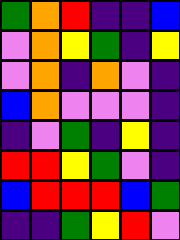[["green", "orange", "red", "indigo", "indigo", "blue"], ["violet", "orange", "yellow", "green", "indigo", "yellow"], ["violet", "orange", "indigo", "orange", "violet", "indigo"], ["blue", "orange", "violet", "violet", "violet", "indigo"], ["indigo", "violet", "green", "indigo", "yellow", "indigo"], ["red", "red", "yellow", "green", "violet", "indigo"], ["blue", "red", "red", "red", "blue", "green"], ["indigo", "indigo", "green", "yellow", "red", "violet"]]